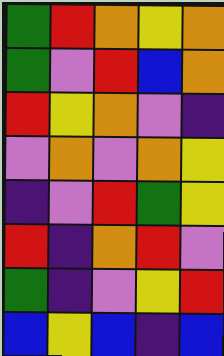[["green", "red", "orange", "yellow", "orange"], ["green", "violet", "red", "blue", "orange"], ["red", "yellow", "orange", "violet", "indigo"], ["violet", "orange", "violet", "orange", "yellow"], ["indigo", "violet", "red", "green", "yellow"], ["red", "indigo", "orange", "red", "violet"], ["green", "indigo", "violet", "yellow", "red"], ["blue", "yellow", "blue", "indigo", "blue"]]